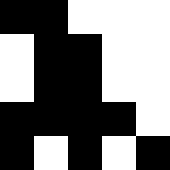[["black", "black", "white", "white", "white"], ["white", "black", "black", "white", "white"], ["white", "black", "black", "white", "white"], ["black", "black", "black", "black", "white"], ["black", "white", "black", "white", "black"]]